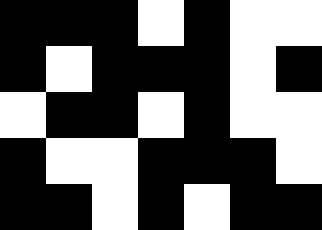[["black", "black", "black", "white", "black", "white", "white"], ["black", "white", "black", "black", "black", "white", "black"], ["white", "black", "black", "white", "black", "white", "white"], ["black", "white", "white", "black", "black", "black", "white"], ["black", "black", "white", "black", "white", "black", "black"]]